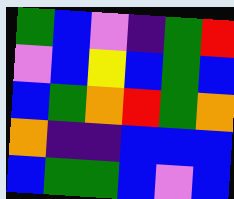[["green", "blue", "violet", "indigo", "green", "red"], ["violet", "blue", "yellow", "blue", "green", "blue"], ["blue", "green", "orange", "red", "green", "orange"], ["orange", "indigo", "indigo", "blue", "blue", "blue"], ["blue", "green", "green", "blue", "violet", "blue"]]